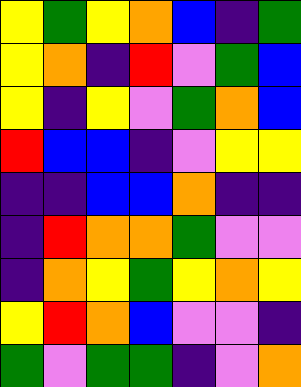[["yellow", "green", "yellow", "orange", "blue", "indigo", "green"], ["yellow", "orange", "indigo", "red", "violet", "green", "blue"], ["yellow", "indigo", "yellow", "violet", "green", "orange", "blue"], ["red", "blue", "blue", "indigo", "violet", "yellow", "yellow"], ["indigo", "indigo", "blue", "blue", "orange", "indigo", "indigo"], ["indigo", "red", "orange", "orange", "green", "violet", "violet"], ["indigo", "orange", "yellow", "green", "yellow", "orange", "yellow"], ["yellow", "red", "orange", "blue", "violet", "violet", "indigo"], ["green", "violet", "green", "green", "indigo", "violet", "orange"]]